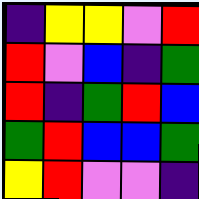[["indigo", "yellow", "yellow", "violet", "red"], ["red", "violet", "blue", "indigo", "green"], ["red", "indigo", "green", "red", "blue"], ["green", "red", "blue", "blue", "green"], ["yellow", "red", "violet", "violet", "indigo"]]